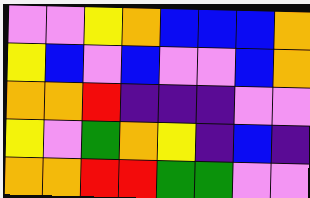[["violet", "violet", "yellow", "orange", "blue", "blue", "blue", "orange"], ["yellow", "blue", "violet", "blue", "violet", "violet", "blue", "orange"], ["orange", "orange", "red", "indigo", "indigo", "indigo", "violet", "violet"], ["yellow", "violet", "green", "orange", "yellow", "indigo", "blue", "indigo"], ["orange", "orange", "red", "red", "green", "green", "violet", "violet"]]